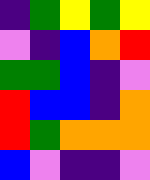[["indigo", "green", "yellow", "green", "yellow"], ["violet", "indigo", "blue", "orange", "red"], ["green", "green", "blue", "indigo", "violet"], ["red", "blue", "blue", "indigo", "orange"], ["red", "green", "orange", "orange", "orange"], ["blue", "violet", "indigo", "indigo", "violet"]]